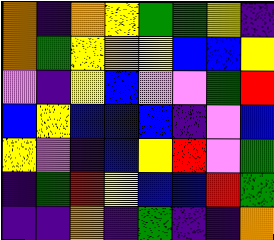[["orange", "indigo", "orange", "yellow", "green", "green", "yellow", "indigo"], ["orange", "green", "yellow", "orange", "yellow", "blue", "blue", "yellow"], ["violet", "indigo", "yellow", "blue", "violet", "violet", "green", "red"], ["blue", "yellow", "blue", "blue", "blue", "indigo", "violet", "blue"], ["yellow", "violet", "indigo", "blue", "yellow", "red", "violet", "green"], ["indigo", "green", "red", "yellow", "blue", "blue", "red", "green"], ["indigo", "indigo", "orange", "indigo", "green", "indigo", "indigo", "orange"]]